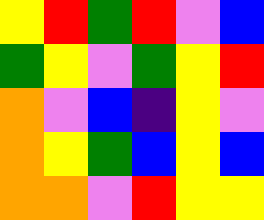[["yellow", "red", "green", "red", "violet", "blue"], ["green", "yellow", "violet", "green", "yellow", "red"], ["orange", "violet", "blue", "indigo", "yellow", "violet"], ["orange", "yellow", "green", "blue", "yellow", "blue"], ["orange", "orange", "violet", "red", "yellow", "yellow"]]